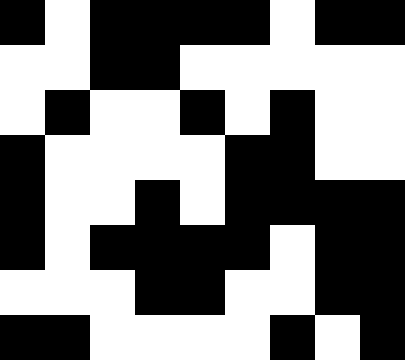[["black", "white", "black", "black", "black", "black", "white", "black", "black"], ["white", "white", "black", "black", "white", "white", "white", "white", "white"], ["white", "black", "white", "white", "black", "white", "black", "white", "white"], ["black", "white", "white", "white", "white", "black", "black", "white", "white"], ["black", "white", "white", "black", "white", "black", "black", "black", "black"], ["black", "white", "black", "black", "black", "black", "white", "black", "black"], ["white", "white", "white", "black", "black", "white", "white", "black", "black"], ["black", "black", "white", "white", "white", "white", "black", "white", "black"]]